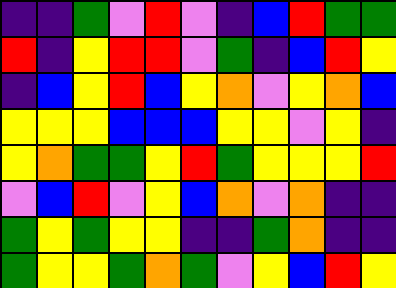[["indigo", "indigo", "green", "violet", "red", "violet", "indigo", "blue", "red", "green", "green"], ["red", "indigo", "yellow", "red", "red", "violet", "green", "indigo", "blue", "red", "yellow"], ["indigo", "blue", "yellow", "red", "blue", "yellow", "orange", "violet", "yellow", "orange", "blue"], ["yellow", "yellow", "yellow", "blue", "blue", "blue", "yellow", "yellow", "violet", "yellow", "indigo"], ["yellow", "orange", "green", "green", "yellow", "red", "green", "yellow", "yellow", "yellow", "red"], ["violet", "blue", "red", "violet", "yellow", "blue", "orange", "violet", "orange", "indigo", "indigo"], ["green", "yellow", "green", "yellow", "yellow", "indigo", "indigo", "green", "orange", "indigo", "indigo"], ["green", "yellow", "yellow", "green", "orange", "green", "violet", "yellow", "blue", "red", "yellow"]]